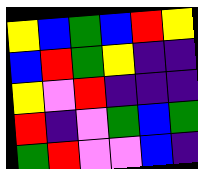[["yellow", "blue", "green", "blue", "red", "yellow"], ["blue", "red", "green", "yellow", "indigo", "indigo"], ["yellow", "violet", "red", "indigo", "indigo", "indigo"], ["red", "indigo", "violet", "green", "blue", "green"], ["green", "red", "violet", "violet", "blue", "indigo"]]